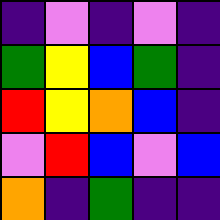[["indigo", "violet", "indigo", "violet", "indigo"], ["green", "yellow", "blue", "green", "indigo"], ["red", "yellow", "orange", "blue", "indigo"], ["violet", "red", "blue", "violet", "blue"], ["orange", "indigo", "green", "indigo", "indigo"]]